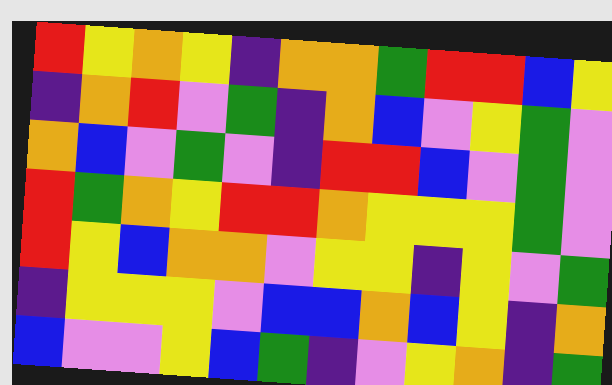[["red", "yellow", "orange", "yellow", "indigo", "orange", "orange", "green", "red", "red", "blue", "yellow"], ["indigo", "orange", "red", "violet", "green", "indigo", "orange", "blue", "violet", "yellow", "green", "violet"], ["orange", "blue", "violet", "green", "violet", "indigo", "red", "red", "blue", "violet", "green", "violet"], ["red", "green", "orange", "yellow", "red", "red", "orange", "yellow", "yellow", "yellow", "green", "violet"], ["red", "yellow", "blue", "orange", "orange", "violet", "yellow", "yellow", "indigo", "yellow", "violet", "green"], ["indigo", "yellow", "yellow", "yellow", "violet", "blue", "blue", "orange", "blue", "yellow", "indigo", "orange"], ["blue", "violet", "violet", "yellow", "blue", "green", "indigo", "violet", "yellow", "orange", "indigo", "green"]]